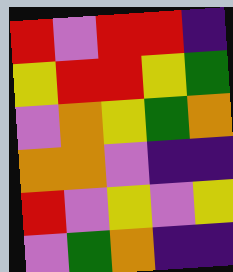[["red", "violet", "red", "red", "indigo"], ["yellow", "red", "red", "yellow", "green"], ["violet", "orange", "yellow", "green", "orange"], ["orange", "orange", "violet", "indigo", "indigo"], ["red", "violet", "yellow", "violet", "yellow"], ["violet", "green", "orange", "indigo", "indigo"]]